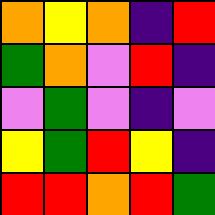[["orange", "yellow", "orange", "indigo", "red"], ["green", "orange", "violet", "red", "indigo"], ["violet", "green", "violet", "indigo", "violet"], ["yellow", "green", "red", "yellow", "indigo"], ["red", "red", "orange", "red", "green"]]